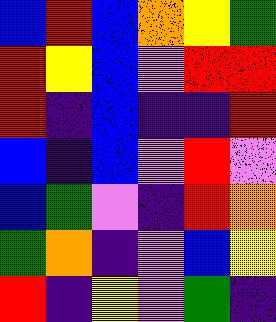[["blue", "red", "blue", "orange", "yellow", "green"], ["red", "yellow", "blue", "violet", "red", "red"], ["red", "indigo", "blue", "indigo", "indigo", "red"], ["blue", "indigo", "blue", "violet", "red", "violet"], ["blue", "green", "violet", "indigo", "red", "orange"], ["green", "orange", "indigo", "violet", "blue", "yellow"], ["red", "indigo", "yellow", "violet", "green", "indigo"]]